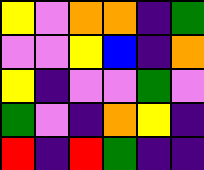[["yellow", "violet", "orange", "orange", "indigo", "green"], ["violet", "violet", "yellow", "blue", "indigo", "orange"], ["yellow", "indigo", "violet", "violet", "green", "violet"], ["green", "violet", "indigo", "orange", "yellow", "indigo"], ["red", "indigo", "red", "green", "indigo", "indigo"]]